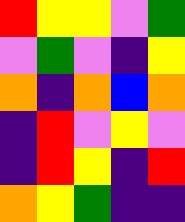[["red", "yellow", "yellow", "violet", "green"], ["violet", "green", "violet", "indigo", "yellow"], ["orange", "indigo", "orange", "blue", "orange"], ["indigo", "red", "violet", "yellow", "violet"], ["indigo", "red", "yellow", "indigo", "red"], ["orange", "yellow", "green", "indigo", "indigo"]]